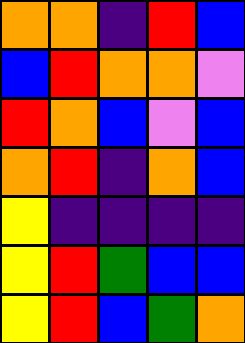[["orange", "orange", "indigo", "red", "blue"], ["blue", "red", "orange", "orange", "violet"], ["red", "orange", "blue", "violet", "blue"], ["orange", "red", "indigo", "orange", "blue"], ["yellow", "indigo", "indigo", "indigo", "indigo"], ["yellow", "red", "green", "blue", "blue"], ["yellow", "red", "blue", "green", "orange"]]